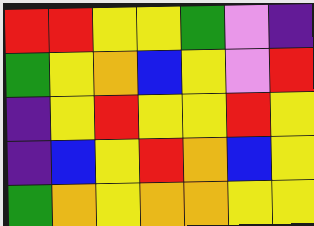[["red", "red", "yellow", "yellow", "green", "violet", "indigo"], ["green", "yellow", "orange", "blue", "yellow", "violet", "red"], ["indigo", "yellow", "red", "yellow", "yellow", "red", "yellow"], ["indigo", "blue", "yellow", "red", "orange", "blue", "yellow"], ["green", "orange", "yellow", "orange", "orange", "yellow", "yellow"]]